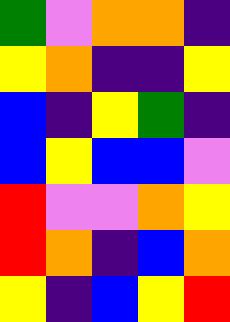[["green", "violet", "orange", "orange", "indigo"], ["yellow", "orange", "indigo", "indigo", "yellow"], ["blue", "indigo", "yellow", "green", "indigo"], ["blue", "yellow", "blue", "blue", "violet"], ["red", "violet", "violet", "orange", "yellow"], ["red", "orange", "indigo", "blue", "orange"], ["yellow", "indigo", "blue", "yellow", "red"]]